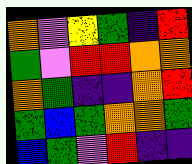[["orange", "violet", "yellow", "green", "indigo", "red"], ["green", "violet", "red", "red", "orange", "orange"], ["orange", "green", "indigo", "indigo", "orange", "red"], ["green", "blue", "green", "orange", "orange", "green"], ["blue", "green", "violet", "red", "indigo", "indigo"]]